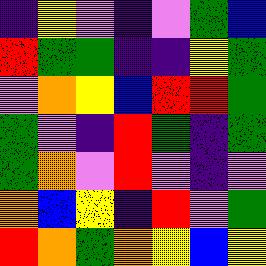[["indigo", "yellow", "violet", "indigo", "violet", "green", "blue"], ["red", "green", "green", "indigo", "indigo", "yellow", "green"], ["violet", "orange", "yellow", "blue", "red", "red", "green"], ["green", "violet", "indigo", "red", "green", "indigo", "green"], ["green", "orange", "violet", "red", "violet", "indigo", "violet"], ["orange", "blue", "yellow", "indigo", "red", "violet", "green"], ["red", "orange", "green", "orange", "yellow", "blue", "yellow"]]